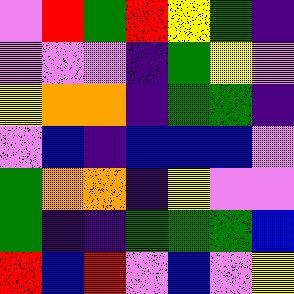[["violet", "red", "green", "red", "yellow", "green", "indigo"], ["violet", "violet", "violet", "indigo", "green", "yellow", "violet"], ["yellow", "orange", "orange", "indigo", "green", "green", "indigo"], ["violet", "blue", "indigo", "blue", "blue", "blue", "violet"], ["green", "orange", "orange", "indigo", "yellow", "violet", "violet"], ["green", "indigo", "indigo", "green", "green", "green", "blue"], ["red", "blue", "red", "violet", "blue", "violet", "yellow"]]